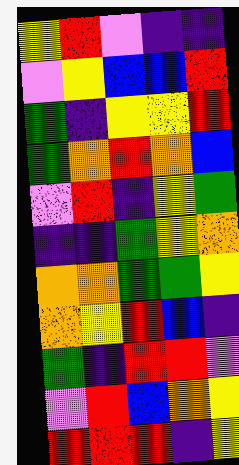[["yellow", "red", "violet", "indigo", "indigo"], ["violet", "yellow", "blue", "blue", "red"], ["green", "indigo", "yellow", "yellow", "red"], ["green", "orange", "red", "orange", "blue"], ["violet", "red", "indigo", "yellow", "green"], ["indigo", "indigo", "green", "yellow", "orange"], ["orange", "orange", "green", "green", "yellow"], ["orange", "yellow", "red", "blue", "indigo"], ["green", "indigo", "red", "red", "violet"], ["violet", "red", "blue", "orange", "yellow"], ["red", "red", "red", "indigo", "yellow"]]